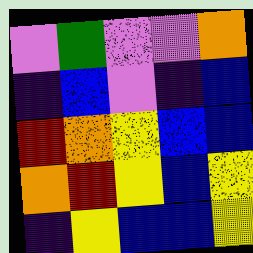[["violet", "green", "violet", "violet", "orange"], ["indigo", "blue", "violet", "indigo", "blue"], ["red", "orange", "yellow", "blue", "blue"], ["orange", "red", "yellow", "blue", "yellow"], ["indigo", "yellow", "blue", "blue", "yellow"]]